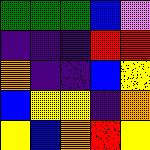[["green", "green", "green", "blue", "violet"], ["indigo", "indigo", "indigo", "red", "red"], ["orange", "indigo", "indigo", "blue", "yellow"], ["blue", "yellow", "yellow", "indigo", "orange"], ["yellow", "blue", "orange", "red", "yellow"]]